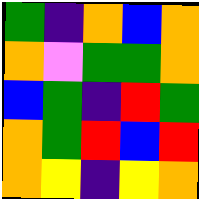[["green", "indigo", "orange", "blue", "orange"], ["orange", "violet", "green", "green", "orange"], ["blue", "green", "indigo", "red", "green"], ["orange", "green", "red", "blue", "red"], ["orange", "yellow", "indigo", "yellow", "orange"]]